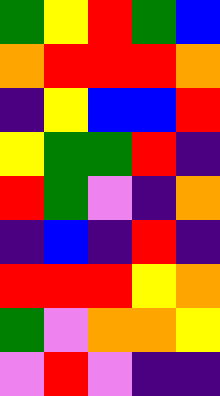[["green", "yellow", "red", "green", "blue"], ["orange", "red", "red", "red", "orange"], ["indigo", "yellow", "blue", "blue", "red"], ["yellow", "green", "green", "red", "indigo"], ["red", "green", "violet", "indigo", "orange"], ["indigo", "blue", "indigo", "red", "indigo"], ["red", "red", "red", "yellow", "orange"], ["green", "violet", "orange", "orange", "yellow"], ["violet", "red", "violet", "indigo", "indigo"]]